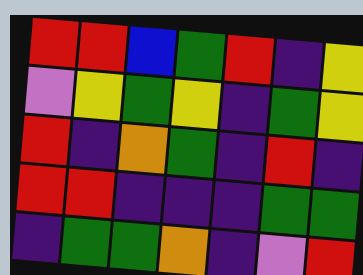[["red", "red", "blue", "green", "red", "indigo", "yellow"], ["violet", "yellow", "green", "yellow", "indigo", "green", "yellow"], ["red", "indigo", "orange", "green", "indigo", "red", "indigo"], ["red", "red", "indigo", "indigo", "indigo", "green", "green"], ["indigo", "green", "green", "orange", "indigo", "violet", "red"]]